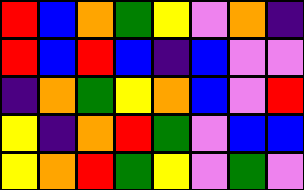[["red", "blue", "orange", "green", "yellow", "violet", "orange", "indigo"], ["red", "blue", "red", "blue", "indigo", "blue", "violet", "violet"], ["indigo", "orange", "green", "yellow", "orange", "blue", "violet", "red"], ["yellow", "indigo", "orange", "red", "green", "violet", "blue", "blue"], ["yellow", "orange", "red", "green", "yellow", "violet", "green", "violet"]]